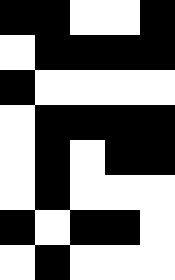[["black", "black", "white", "white", "black"], ["white", "black", "black", "black", "black"], ["black", "white", "white", "white", "white"], ["white", "black", "black", "black", "black"], ["white", "black", "white", "black", "black"], ["white", "black", "white", "white", "white"], ["black", "white", "black", "black", "white"], ["white", "black", "white", "white", "white"]]